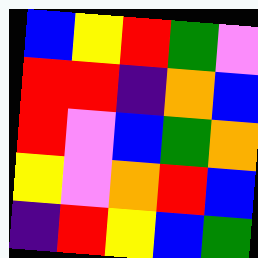[["blue", "yellow", "red", "green", "violet"], ["red", "red", "indigo", "orange", "blue"], ["red", "violet", "blue", "green", "orange"], ["yellow", "violet", "orange", "red", "blue"], ["indigo", "red", "yellow", "blue", "green"]]